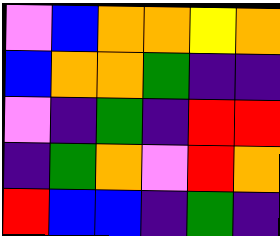[["violet", "blue", "orange", "orange", "yellow", "orange"], ["blue", "orange", "orange", "green", "indigo", "indigo"], ["violet", "indigo", "green", "indigo", "red", "red"], ["indigo", "green", "orange", "violet", "red", "orange"], ["red", "blue", "blue", "indigo", "green", "indigo"]]